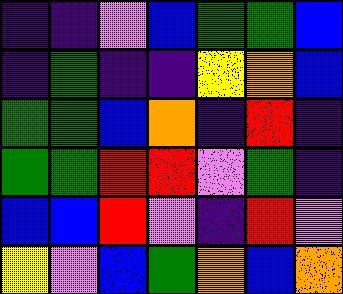[["indigo", "indigo", "violet", "blue", "green", "green", "blue"], ["indigo", "green", "indigo", "indigo", "yellow", "orange", "blue"], ["green", "green", "blue", "orange", "indigo", "red", "indigo"], ["green", "green", "red", "red", "violet", "green", "indigo"], ["blue", "blue", "red", "violet", "indigo", "red", "violet"], ["yellow", "violet", "blue", "green", "orange", "blue", "orange"]]